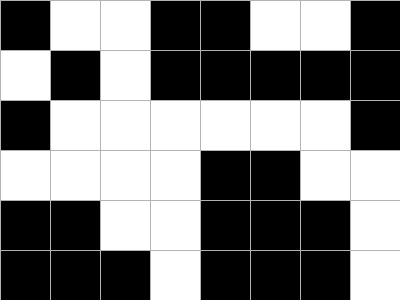[["black", "white", "white", "black", "black", "white", "white", "black"], ["white", "black", "white", "black", "black", "black", "black", "black"], ["black", "white", "white", "white", "white", "white", "white", "black"], ["white", "white", "white", "white", "black", "black", "white", "white"], ["black", "black", "white", "white", "black", "black", "black", "white"], ["black", "black", "black", "white", "black", "black", "black", "white"]]